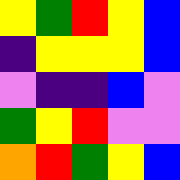[["yellow", "green", "red", "yellow", "blue"], ["indigo", "yellow", "yellow", "yellow", "blue"], ["violet", "indigo", "indigo", "blue", "violet"], ["green", "yellow", "red", "violet", "violet"], ["orange", "red", "green", "yellow", "blue"]]